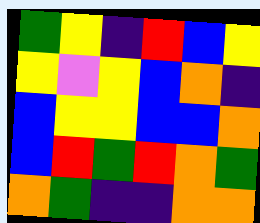[["green", "yellow", "indigo", "red", "blue", "yellow"], ["yellow", "violet", "yellow", "blue", "orange", "indigo"], ["blue", "yellow", "yellow", "blue", "blue", "orange"], ["blue", "red", "green", "red", "orange", "green"], ["orange", "green", "indigo", "indigo", "orange", "orange"]]